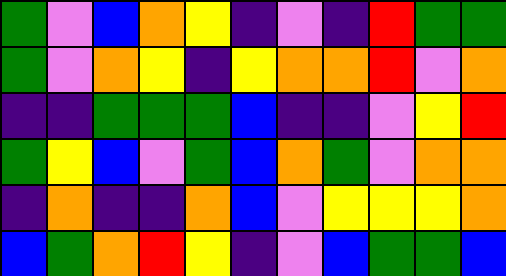[["green", "violet", "blue", "orange", "yellow", "indigo", "violet", "indigo", "red", "green", "green"], ["green", "violet", "orange", "yellow", "indigo", "yellow", "orange", "orange", "red", "violet", "orange"], ["indigo", "indigo", "green", "green", "green", "blue", "indigo", "indigo", "violet", "yellow", "red"], ["green", "yellow", "blue", "violet", "green", "blue", "orange", "green", "violet", "orange", "orange"], ["indigo", "orange", "indigo", "indigo", "orange", "blue", "violet", "yellow", "yellow", "yellow", "orange"], ["blue", "green", "orange", "red", "yellow", "indigo", "violet", "blue", "green", "green", "blue"]]